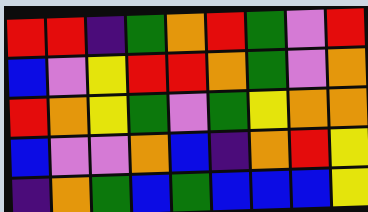[["red", "red", "indigo", "green", "orange", "red", "green", "violet", "red"], ["blue", "violet", "yellow", "red", "red", "orange", "green", "violet", "orange"], ["red", "orange", "yellow", "green", "violet", "green", "yellow", "orange", "orange"], ["blue", "violet", "violet", "orange", "blue", "indigo", "orange", "red", "yellow"], ["indigo", "orange", "green", "blue", "green", "blue", "blue", "blue", "yellow"]]